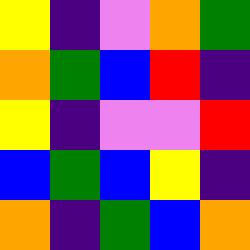[["yellow", "indigo", "violet", "orange", "green"], ["orange", "green", "blue", "red", "indigo"], ["yellow", "indigo", "violet", "violet", "red"], ["blue", "green", "blue", "yellow", "indigo"], ["orange", "indigo", "green", "blue", "orange"]]